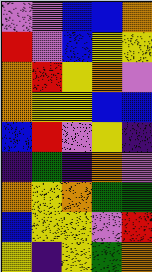[["violet", "violet", "blue", "blue", "orange"], ["red", "violet", "blue", "yellow", "yellow"], ["orange", "red", "yellow", "orange", "violet"], ["orange", "yellow", "yellow", "blue", "blue"], ["blue", "red", "violet", "yellow", "indigo"], ["indigo", "green", "indigo", "orange", "violet"], ["orange", "yellow", "orange", "green", "green"], ["blue", "yellow", "yellow", "violet", "red"], ["yellow", "indigo", "yellow", "green", "orange"]]